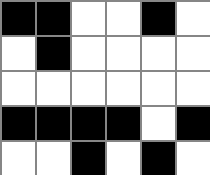[["black", "black", "white", "white", "black", "white"], ["white", "black", "white", "white", "white", "white"], ["white", "white", "white", "white", "white", "white"], ["black", "black", "black", "black", "white", "black"], ["white", "white", "black", "white", "black", "white"]]